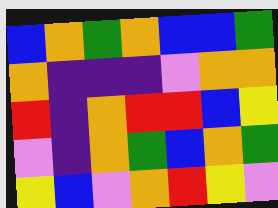[["blue", "orange", "green", "orange", "blue", "blue", "green"], ["orange", "indigo", "indigo", "indigo", "violet", "orange", "orange"], ["red", "indigo", "orange", "red", "red", "blue", "yellow"], ["violet", "indigo", "orange", "green", "blue", "orange", "green"], ["yellow", "blue", "violet", "orange", "red", "yellow", "violet"]]